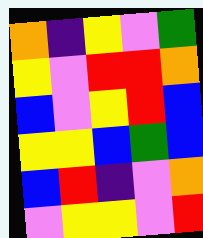[["orange", "indigo", "yellow", "violet", "green"], ["yellow", "violet", "red", "red", "orange"], ["blue", "violet", "yellow", "red", "blue"], ["yellow", "yellow", "blue", "green", "blue"], ["blue", "red", "indigo", "violet", "orange"], ["violet", "yellow", "yellow", "violet", "red"]]